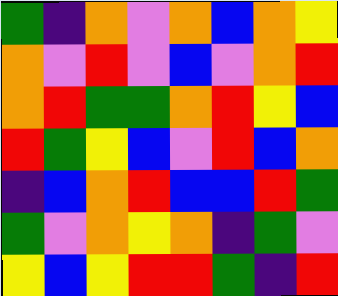[["green", "indigo", "orange", "violet", "orange", "blue", "orange", "yellow"], ["orange", "violet", "red", "violet", "blue", "violet", "orange", "red"], ["orange", "red", "green", "green", "orange", "red", "yellow", "blue"], ["red", "green", "yellow", "blue", "violet", "red", "blue", "orange"], ["indigo", "blue", "orange", "red", "blue", "blue", "red", "green"], ["green", "violet", "orange", "yellow", "orange", "indigo", "green", "violet"], ["yellow", "blue", "yellow", "red", "red", "green", "indigo", "red"]]